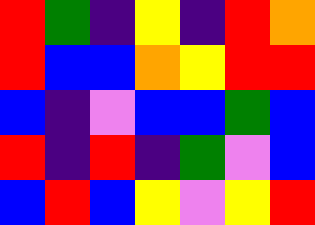[["red", "green", "indigo", "yellow", "indigo", "red", "orange"], ["red", "blue", "blue", "orange", "yellow", "red", "red"], ["blue", "indigo", "violet", "blue", "blue", "green", "blue"], ["red", "indigo", "red", "indigo", "green", "violet", "blue"], ["blue", "red", "blue", "yellow", "violet", "yellow", "red"]]